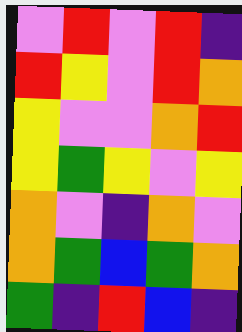[["violet", "red", "violet", "red", "indigo"], ["red", "yellow", "violet", "red", "orange"], ["yellow", "violet", "violet", "orange", "red"], ["yellow", "green", "yellow", "violet", "yellow"], ["orange", "violet", "indigo", "orange", "violet"], ["orange", "green", "blue", "green", "orange"], ["green", "indigo", "red", "blue", "indigo"]]